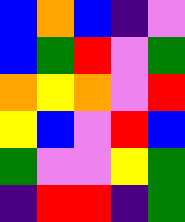[["blue", "orange", "blue", "indigo", "violet"], ["blue", "green", "red", "violet", "green"], ["orange", "yellow", "orange", "violet", "red"], ["yellow", "blue", "violet", "red", "blue"], ["green", "violet", "violet", "yellow", "green"], ["indigo", "red", "red", "indigo", "green"]]